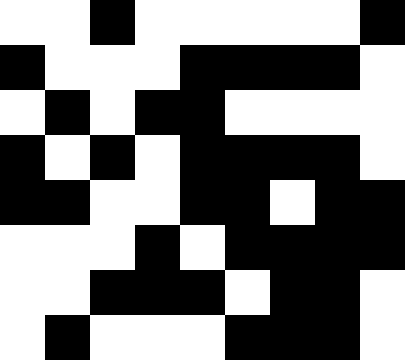[["white", "white", "black", "white", "white", "white", "white", "white", "black"], ["black", "white", "white", "white", "black", "black", "black", "black", "white"], ["white", "black", "white", "black", "black", "white", "white", "white", "white"], ["black", "white", "black", "white", "black", "black", "black", "black", "white"], ["black", "black", "white", "white", "black", "black", "white", "black", "black"], ["white", "white", "white", "black", "white", "black", "black", "black", "black"], ["white", "white", "black", "black", "black", "white", "black", "black", "white"], ["white", "black", "white", "white", "white", "black", "black", "black", "white"]]